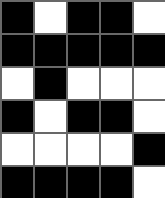[["black", "white", "black", "black", "white"], ["black", "black", "black", "black", "black"], ["white", "black", "white", "white", "white"], ["black", "white", "black", "black", "white"], ["white", "white", "white", "white", "black"], ["black", "black", "black", "black", "white"]]